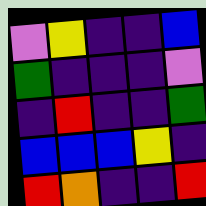[["violet", "yellow", "indigo", "indigo", "blue"], ["green", "indigo", "indigo", "indigo", "violet"], ["indigo", "red", "indigo", "indigo", "green"], ["blue", "blue", "blue", "yellow", "indigo"], ["red", "orange", "indigo", "indigo", "red"]]